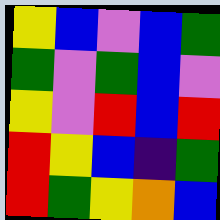[["yellow", "blue", "violet", "blue", "green"], ["green", "violet", "green", "blue", "violet"], ["yellow", "violet", "red", "blue", "red"], ["red", "yellow", "blue", "indigo", "green"], ["red", "green", "yellow", "orange", "blue"]]